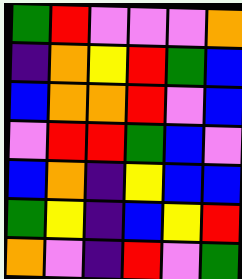[["green", "red", "violet", "violet", "violet", "orange"], ["indigo", "orange", "yellow", "red", "green", "blue"], ["blue", "orange", "orange", "red", "violet", "blue"], ["violet", "red", "red", "green", "blue", "violet"], ["blue", "orange", "indigo", "yellow", "blue", "blue"], ["green", "yellow", "indigo", "blue", "yellow", "red"], ["orange", "violet", "indigo", "red", "violet", "green"]]